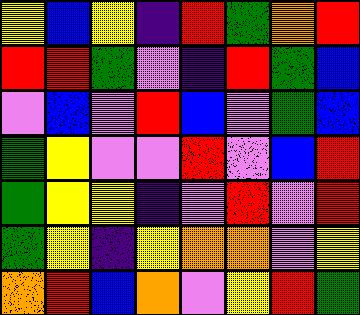[["yellow", "blue", "yellow", "indigo", "red", "green", "orange", "red"], ["red", "red", "green", "violet", "indigo", "red", "green", "blue"], ["violet", "blue", "violet", "red", "blue", "violet", "green", "blue"], ["green", "yellow", "violet", "violet", "red", "violet", "blue", "red"], ["green", "yellow", "yellow", "indigo", "violet", "red", "violet", "red"], ["green", "yellow", "indigo", "yellow", "orange", "orange", "violet", "yellow"], ["orange", "red", "blue", "orange", "violet", "yellow", "red", "green"]]